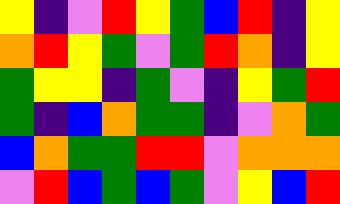[["yellow", "indigo", "violet", "red", "yellow", "green", "blue", "red", "indigo", "yellow"], ["orange", "red", "yellow", "green", "violet", "green", "red", "orange", "indigo", "yellow"], ["green", "yellow", "yellow", "indigo", "green", "violet", "indigo", "yellow", "green", "red"], ["green", "indigo", "blue", "orange", "green", "green", "indigo", "violet", "orange", "green"], ["blue", "orange", "green", "green", "red", "red", "violet", "orange", "orange", "orange"], ["violet", "red", "blue", "green", "blue", "green", "violet", "yellow", "blue", "red"]]